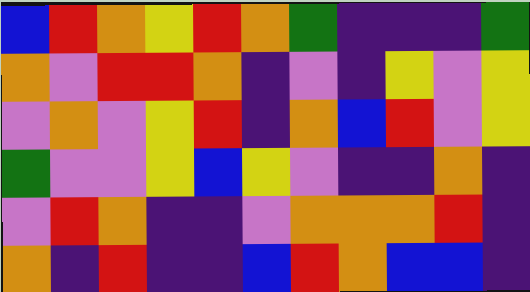[["blue", "red", "orange", "yellow", "red", "orange", "green", "indigo", "indigo", "indigo", "green"], ["orange", "violet", "red", "red", "orange", "indigo", "violet", "indigo", "yellow", "violet", "yellow"], ["violet", "orange", "violet", "yellow", "red", "indigo", "orange", "blue", "red", "violet", "yellow"], ["green", "violet", "violet", "yellow", "blue", "yellow", "violet", "indigo", "indigo", "orange", "indigo"], ["violet", "red", "orange", "indigo", "indigo", "violet", "orange", "orange", "orange", "red", "indigo"], ["orange", "indigo", "red", "indigo", "indigo", "blue", "red", "orange", "blue", "blue", "indigo"]]